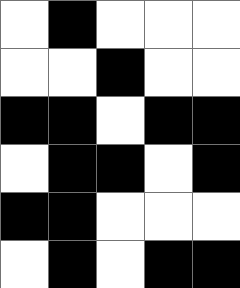[["white", "black", "white", "white", "white"], ["white", "white", "black", "white", "white"], ["black", "black", "white", "black", "black"], ["white", "black", "black", "white", "black"], ["black", "black", "white", "white", "white"], ["white", "black", "white", "black", "black"]]